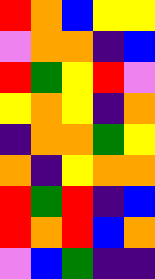[["red", "orange", "blue", "yellow", "yellow"], ["violet", "orange", "orange", "indigo", "blue"], ["red", "green", "yellow", "red", "violet"], ["yellow", "orange", "yellow", "indigo", "orange"], ["indigo", "orange", "orange", "green", "yellow"], ["orange", "indigo", "yellow", "orange", "orange"], ["red", "green", "red", "indigo", "blue"], ["red", "orange", "red", "blue", "orange"], ["violet", "blue", "green", "indigo", "indigo"]]